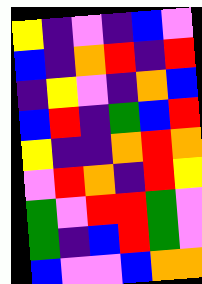[["yellow", "indigo", "violet", "indigo", "blue", "violet"], ["blue", "indigo", "orange", "red", "indigo", "red"], ["indigo", "yellow", "violet", "indigo", "orange", "blue"], ["blue", "red", "indigo", "green", "blue", "red"], ["yellow", "indigo", "indigo", "orange", "red", "orange"], ["violet", "red", "orange", "indigo", "red", "yellow"], ["green", "violet", "red", "red", "green", "violet"], ["green", "indigo", "blue", "red", "green", "violet"], ["blue", "violet", "violet", "blue", "orange", "orange"]]